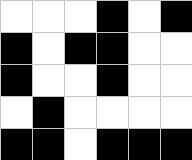[["white", "white", "white", "black", "white", "black"], ["black", "white", "black", "black", "white", "white"], ["black", "white", "white", "black", "white", "white"], ["white", "black", "white", "white", "white", "white"], ["black", "black", "white", "black", "black", "black"]]